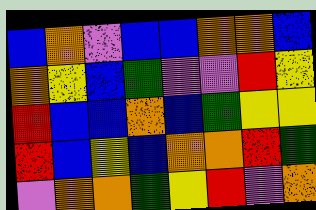[["blue", "orange", "violet", "blue", "blue", "orange", "orange", "blue"], ["orange", "yellow", "blue", "green", "violet", "violet", "red", "yellow"], ["red", "blue", "blue", "orange", "blue", "green", "yellow", "yellow"], ["red", "blue", "yellow", "blue", "orange", "orange", "red", "green"], ["violet", "orange", "orange", "green", "yellow", "red", "violet", "orange"]]